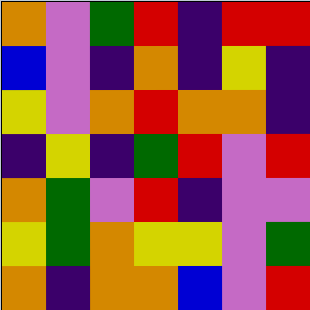[["orange", "violet", "green", "red", "indigo", "red", "red"], ["blue", "violet", "indigo", "orange", "indigo", "yellow", "indigo"], ["yellow", "violet", "orange", "red", "orange", "orange", "indigo"], ["indigo", "yellow", "indigo", "green", "red", "violet", "red"], ["orange", "green", "violet", "red", "indigo", "violet", "violet"], ["yellow", "green", "orange", "yellow", "yellow", "violet", "green"], ["orange", "indigo", "orange", "orange", "blue", "violet", "red"]]